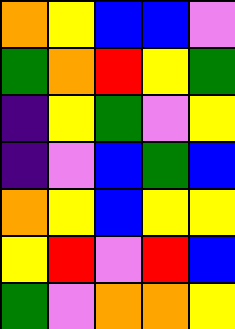[["orange", "yellow", "blue", "blue", "violet"], ["green", "orange", "red", "yellow", "green"], ["indigo", "yellow", "green", "violet", "yellow"], ["indigo", "violet", "blue", "green", "blue"], ["orange", "yellow", "blue", "yellow", "yellow"], ["yellow", "red", "violet", "red", "blue"], ["green", "violet", "orange", "orange", "yellow"]]